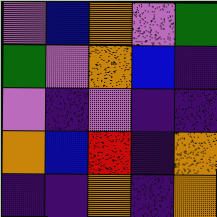[["violet", "blue", "orange", "violet", "green"], ["green", "violet", "orange", "blue", "indigo"], ["violet", "indigo", "violet", "indigo", "indigo"], ["orange", "blue", "red", "indigo", "orange"], ["indigo", "indigo", "orange", "indigo", "orange"]]